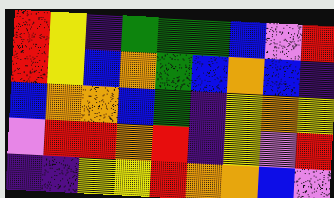[["red", "yellow", "indigo", "green", "green", "green", "blue", "violet", "red"], ["red", "yellow", "blue", "orange", "green", "blue", "orange", "blue", "indigo"], ["blue", "orange", "orange", "blue", "green", "indigo", "yellow", "orange", "yellow"], ["violet", "red", "red", "orange", "red", "indigo", "yellow", "violet", "red"], ["indigo", "indigo", "yellow", "yellow", "red", "orange", "orange", "blue", "violet"]]